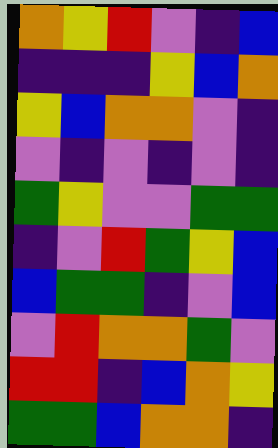[["orange", "yellow", "red", "violet", "indigo", "blue"], ["indigo", "indigo", "indigo", "yellow", "blue", "orange"], ["yellow", "blue", "orange", "orange", "violet", "indigo"], ["violet", "indigo", "violet", "indigo", "violet", "indigo"], ["green", "yellow", "violet", "violet", "green", "green"], ["indigo", "violet", "red", "green", "yellow", "blue"], ["blue", "green", "green", "indigo", "violet", "blue"], ["violet", "red", "orange", "orange", "green", "violet"], ["red", "red", "indigo", "blue", "orange", "yellow"], ["green", "green", "blue", "orange", "orange", "indigo"]]